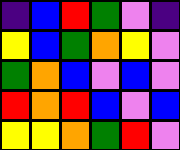[["indigo", "blue", "red", "green", "violet", "indigo"], ["yellow", "blue", "green", "orange", "yellow", "violet"], ["green", "orange", "blue", "violet", "blue", "violet"], ["red", "orange", "red", "blue", "violet", "blue"], ["yellow", "yellow", "orange", "green", "red", "violet"]]